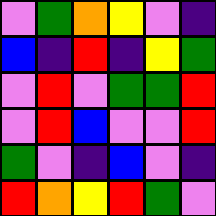[["violet", "green", "orange", "yellow", "violet", "indigo"], ["blue", "indigo", "red", "indigo", "yellow", "green"], ["violet", "red", "violet", "green", "green", "red"], ["violet", "red", "blue", "violet", "violet", "red"], ["green", "violet", "indigo", "blue", "violet", "indigo"], ["red", "orange", "yellow", "red", "green", "violet"]]